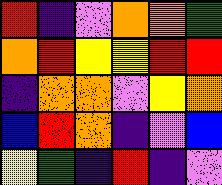[["red", "indigo", "violet", "orange", "orange", "green"], ["orange", "red", "yellow", "yellow", "red", "red"], ["indigo", "orange", "orange", "violet", "yellow", "orange"], ["blue", "red", "orange", "indigo", "violet", "blue"], ["yellow", "green", "indigo", "red", "indigo", "violet"]]